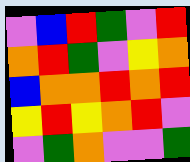[["violet", "blue", "red", "green", "violet", "red"], ["orange", "red", "green", "violet", "yellow", "orange"], ["blue", "orange", "orange", "red", "orange", "red"], ["yellow", "red", "yellow", "orange", "red", "violet"], ["violet", "green", "orange", "violet", "violet", "green"]]